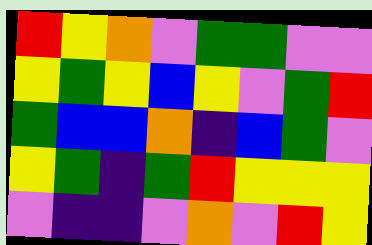[["red", "yellow", "orange", "violet", "green", "green", "violet", "violet"], ["yellow", "green", "yellow", "blue", "yellow", "violet", "green", "red"], ["green", "blue", "blue", "orange", "indigo", "blue", "green", "violet"], ["yellow", "green", "indigo", "green", "red", "yellow", "yellow", "yellow"], ["violet", "indigo", "indigo", "violet", "orange", "violet", "red", "yellow"]]